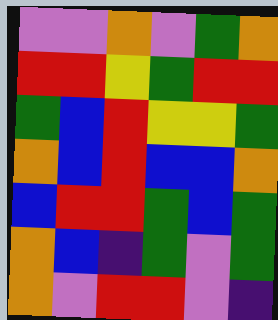[["violet", "violet", "orange", "violet", "green", "orange"], ["red", "red", "yellow", "green", "red", "red"], ["green", "blue", "red", "yellow", "yellow", "green"], ["orange", "blue", "red", "blue", "blue", "orange"], ["blue", "red", "red", "green", "blue", "green"], ["orange", "blue", "indigo", "green", "violet", "green"], ["orange", "violet", "red", "red", "violet", "indigo"]]